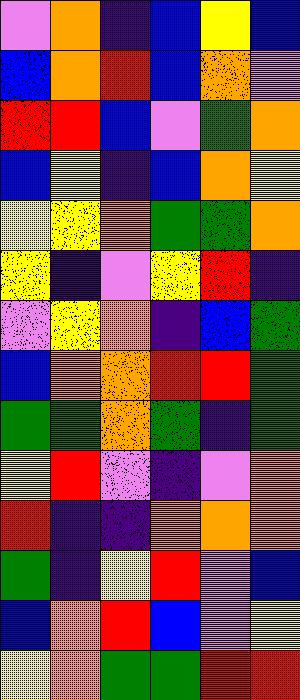[["violet", "orange", "indigo", "blue", "yellow", "blue"], ["blue", "orange", "red", "blue", "orange", "violet"], ["red", "red", "blue", "violet", "green", "orange"], ["blue", "yellow", "indigo", "blue", "orange", "yellow"], ["yellow", "yellow", "orange", "green", "green", "orange"], ["yellow", "indigo", "violet", "yellow", "red", "indigo"], ["violet", "yellow", "orange", "indigo", "blue", "green"], ["blue", "orange", "orange", "red", "red", "green"], ["green", "green", "orange", "green", "indigo", "green"], ["yellow", "red", "violet", "indigo", "violet", "orange"], ["red", "indigo", "indigo", "orange", "orange", "orange"], ["green", "indigo", "yellow", "red", "violet", "blue"], ["blue", "orange", "red", "blue", "violet", "yellow"], ["yellow", "orange", "green", "green", "red", "red"]]